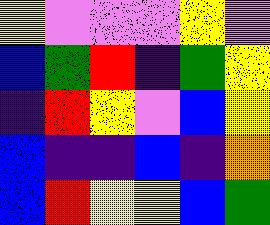[["yellow", "violet", "violet", "violet", "yellow", "violet"], ["blue", "green", "red", "indigo", "green", "yellow"], ["indigo", "red", "yellow", "violet", "blue", "yellow"], ["blue", "indigo", "indigo", "blue", "indigo", "orange"], ["blue", "red", "yellow", "yellow", "blue", "green"]]